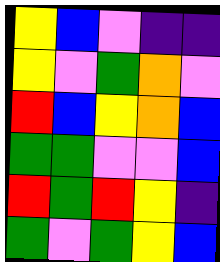[["yellow", "blue", "violet", "indigo", "indigo"], ["yellow", "violet", "green", "orange", "violet"], ["red", "blue", "yellow", "orange", "blue"], ["green", "green", "violet", "violet", "blue"], ["red", "green", "red", "yellow", "indigo"], ["green", "violet", "green", "yellow", "blue"]]